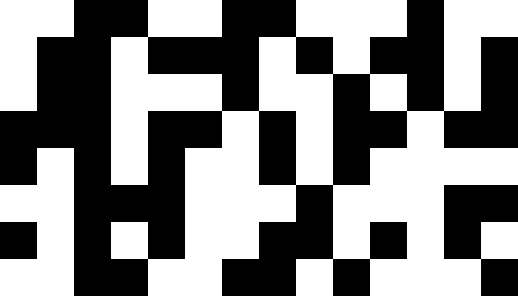[["white", "white", "black", "black", "white", "white", "black", "black", "white", "white", "white", "black", "white", "white"], ["white", "black", "black", "white", "black", "black", "black", "white", "black", "white", "black", "black", "white", "black"], ["white", "black", "black", "white", "white", "white", "black", "white", "white", "black", "white", "black", "white", "black"], ["black", "black", "black", "white", "black", "black", "white", "black", "white", "black", "black", "white", "black", "black"], ["black", "white", "black", "white", "black", "white", "white", "black", "white", "black", "white", "white", "white", "white"], ["white", "white", "black", "black", "black", "white", "white", "white", "black", "white", "white", "white", "black", "black"], ["black", "white", "black", "white", "black", "white", "white", "black", "black", "white", "black", "white", "black", "white"], ["white", "white", "black", "black", "white", "white", "black", "black", "white", "black", "white", "white", "white", "black"]]